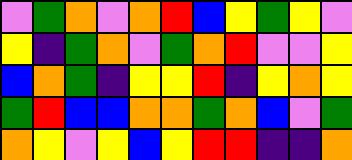[["violet", "green", "orange", "violet", "orange", "red", "blue", "yellow", "green", "yellow", "violet"], ["yellow", "indigo", "green", "orange", "violet", "green", "orange", "red", "violet", "violet", "yellow"], ["blue", "orange", "green", "indigo", "yellow", "yellow", "red", "indigo", "yellow", "orange", "yellow"], ["green", "red", "blue", "blue", "orange", "orange", "green", "orange", "blue", "violet", "green"], ["orange", "yellow", "violet", "yellow", "blue", "yellow", "red", "red", "indigo", "indigo", "orange"]]